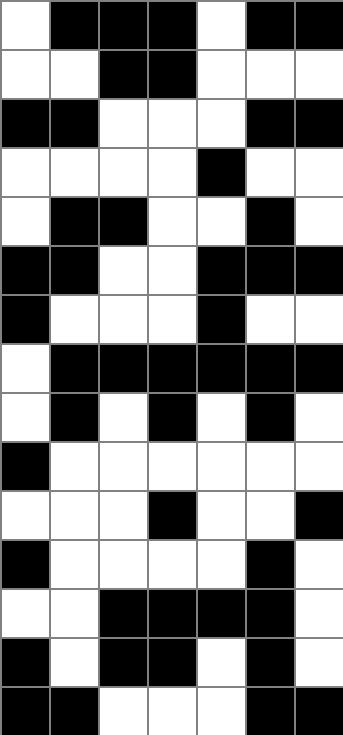[["white", "black", "black", "black", "white", "black", "black"], ["white", "white", "black", "black", "white", "white", "white"], ["black", "black", "white", "white", "white", "black", "black"], ["white", "white", "white", "white", "black", "white", "white"], ["white", "black", "black", "white", "white", "black", "white"], ["black", "black", "white", "white", "black", "black", "black"], ["black", "white", "white", "white", "black", "white", "white"], ["white", "black", "black", "black", "black", "black", "black"], ["white", "black", "white", "black", "white", "black", "white"], ["black", "white", "white", "white", "white", "white", "white"], ["white", "white", "white", "black", "white", "white", "black"], ["black", "white", "white", "white", "white", "black", "white"], ["white", "white", "black", "black", "black", "black", "white"], ["black", "white", "black", "black", "white", "black", "white"], ["black", "black", "white", "white", "white", "black", "black"]]